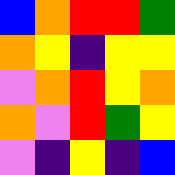[["blue", "orange", "red", "red", "green"], ["orange", "yellow", "indigo", "yellow", "yellow"], ["violet", "orange", "red", "yellow", "orange"], ["orange", "violet", "red", "green", "yellow"], ["violet", "indigo", "yellow", "indigo", "blue"]]